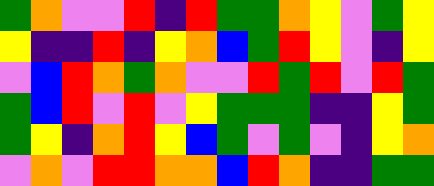[["green", "orange", "violet", "violet", "red", "indigo", "red", "green", "green", "orange", "yellow", "violet", "green", "yellow"], ["yellow", "indigo", "indigo", "red", "indigo", "yellow", "orange", "blue", "green", "red", "yellow", "violet", "indigo", "yellow"], ["violet", "blue", "red", "orange", "green", "orange", "violet", "violet", "red", "green", "red", "violet", "red", "green"], ["green", "blue", "red", "violet", "red", "violet", "yellow", "green", "green", "green", "indigo", "indigo", "yellow", "green"], ["green", "yellow", "indigo", "orange", "red", "yellow", "blue", "green", "violet", "green", "violet", "indigo", "yellow", "orange"], ["violet", "orange", "violet", "red", "red", "orange", "orange", "blue", "red", "orange", "indigo", "indigo", "green", "green"]]